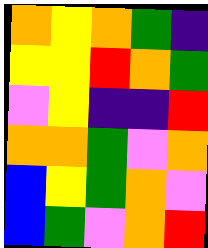[["orange", "yellow", "orange", "green", "indigo"], ["yellow", "yellow", "red", "orange", "green"], ["violet", "yellow", "indigo", "indigo", "red"], ["orange", "orange", "green", "violet", "orange"], ["blue", "yellow", "green", "orange", "violet"], ["blue", "green", "violet", "orange", "red"]]